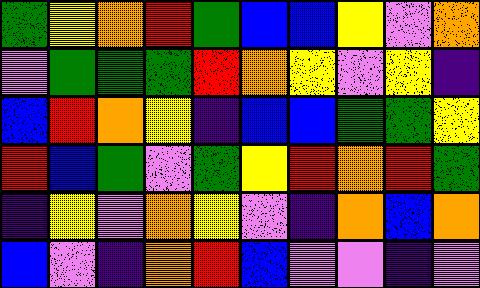[["green", "yellow", "orange", "red", "green", "blue", "blue", "yellow", "violet", "orange"], ["violet", "green", "green", "green", "red", "orange", "yellow", "violet", "yellow", "indigo"], ["blue", "red", "orange", "yellow", "indigo", "blue", "blue", "green", "green", "yellow"], ["red", "blue", "green", "violet", "green", "yellow", "red", "orange", "red", "green"], ["indigo", "yellow", "violet", "orange", "yellow", "violet", "indigo", "orange", "blue", "orange"], ["blue", "violet", "indigo", "orange", "red", "blue", "violet", "violet", "indigo", "violet"]]